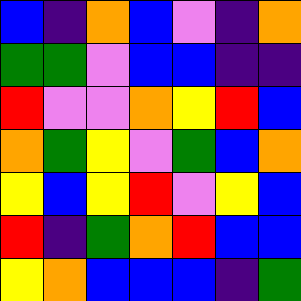[["blue", "indigo", "orange", "blue", "violet", "indigo", "orange"], ["green", "green", "violet", "blue", "blue", "indigo", "indigo"], ["red", "violet", "violet", "orange", "yellow", "red", "blue"], ["orange", "green", "yellow", "violet", "green", "blue", "orange"], ["yellow", "blue", "yellow", "red", "violet", "yellow", "blue"], ["red", "indigo", "green", "orange", "red", "blue", "blue"], ["yellow", "orange", "blue", "blue", "blue", "indigo", "green"]]